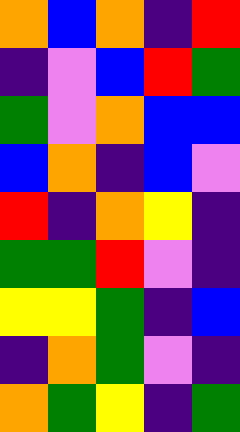[["orange", "blue", "orange", "indigo", "red"], ["indigo", "violet", "blue", "red", "green"], ["green", "violet", "orange", "blue", "blue"], ["blue", "orange", "indigo", "blue", "violet"], ["red", "indigo", "orange", "yellow", "indigo"], ["green", "green", "red", "violet", "indigo"], ["yellow", "yellow", "green", "indigo", "blue"], ["indigo", "orange", "green", "violet", "indigo"], ["orange", "green", "yellow", "indigo", "green"]]